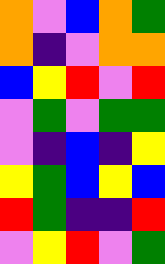[["orange", "violet", "blue", "orange", "green"], ["orange", "indigo", "violet", "orange", "orange"], ["blue", "yellow", "red", "violet", "red"], ["violet", "green", "violet", "green", "green"], ["violet", "indigo", "blue", "indigo", "yellow"], ["yellow", "green", "blue", "yellow", "blue"], ["red", "green", "indigo", "indigo", "red"], ["violet", "yellow", "red", "violet", "green"]]